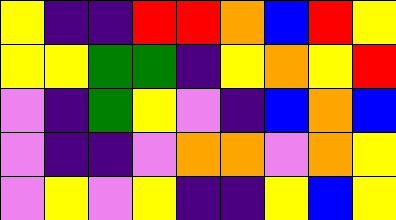[["yellow", "indigo", "indigo", "red", "red", "orange", "blue", "red", "yellow"], ["yellow", "yellow", "green", "green", "indigo", "yellow", "orange", "yellow", "red"], ["violet", "indigo", "green", "yellow", "violet", "indigo", "blue", "orange", "blue"], ["violet", "indigo", "indigo", "violet", "orange", "orange", "violet", "orange", "yellow"], ["violet", "yellow", "violet", "yellow", "indigo", "indigo", "yellow", "blue", "yellow"]]